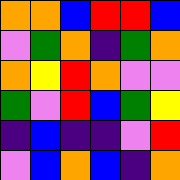[["orange", "orange", "blue", "red", "red", "blue"], ["violet", "green", "orange", "indigo", "green", "orange"], ["orange", "yellow", "red", "orange", "violet", "violet"], ["green", "violet", "red", "blue", "green", "yellow"], ["indigo", "blue", "indigo", "indigo", "violet", "red"], ["violet", "blue", "orange", "blue", "indigo", "orange"]]